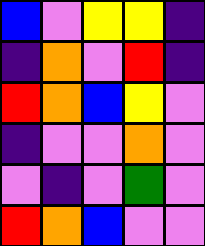[["blue", "violet", "yellow", "yellow", "indigo"], ["indigo", "orange", "violet", "red", "indigo"], ["red", "orange", "blue", "yellow", "violet"], ["indigo", "violet", "violet", "orange", "violet"], ["violet", "indigo", "violet", "green", "violet"], ["red", "orange", "blue", "violet", "violet"]]